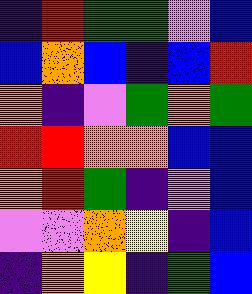[["indigo", "red", "green", "green", "violet", "blue"], ["blue", "orange", "blue", "indigo", "blue", "red"], ["orange", "indigo", "violet", "green", "orange", "green"], ["red", "red", "orange", "orange", "blue", "blue"], ["orange", "red", "green", "indigo", "violet", "blue"], ["violet", "violet", "orange", "yellow", "indigo", "blue"], ["indigo", "orange", "yellow", "indigo", "green", "blue"]]